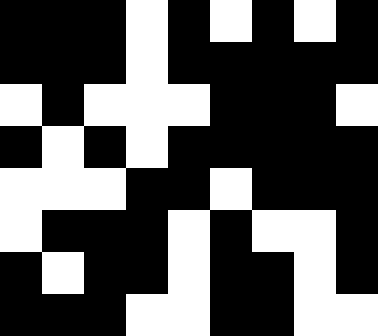[["black", "black", "black", "white", "black", "white", "black", "white", "black"], ["black", "black", "black", "white", "black", "black", "black", "black", "black"], ["white", "black", "white", "white", "white", "black", "black", "black", "white"], ["black", "white", "black", "white", "black", "black", "black", "black", "black"], ["white", "white", "white", "black", "black", "white", "black", "black", "black"], ["white", "black", "black", "black", "white", "black", "white", "white", "black"], ["black", "white", "black", "black", "white", "black", "black", "white", "black"], ["black", "black", "black", "white", "white", "black", "black", "white", "white"]]